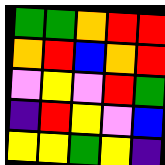[["green", "green", "orange", "red", "red"], ["orange", "red", "blue", "orange", "red"], ["violet", "yellow", "violet", "red", "green"], ["indigo", "red", "yellow", "violet", "blue"], ["yellow", "yellow", "green", "yellow", "indigo"]]